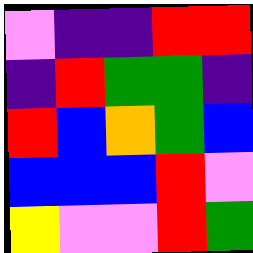[["violet", "indigo", "indigo", "red", "red"], ["indigo", "red", "green", "green", "indigo"], ["red", "blue", "orange", "green", "blue"], ["blue", "blue", "blue", "red", "violet"], ["yellow", "violet", "violet", "red", "green"]]